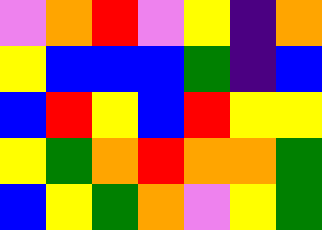[["violet", "orange", "red", "violet", "yellow", "indigo", "orange"], ["yellow", "blue", "blue", "blue", "green", "indigo", "blue"], ["blue", "red", "yellow", "blue", "red", "yellow", "yellow"], ["yellow", "green", "orange", "red", "orange", "orange", "green"], ["blue", "yellow", "green", "orange", "violet", "yellow", "green"]]